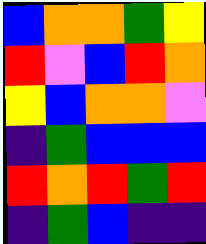[["blue", "orange", "orange", "green", "yellow"], ["red", "violet", "blue", "red", "orange"], ["yellow", "blue", "orange", "orange", "violet"], ["indigo", "green", "blue", "blue", "blue"], ["red", "orange", "red", "green", "red"], ["indigo", "green", "blue", "indigo", "indigo"]]